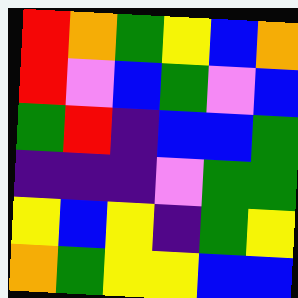[["red", "orange", "green", "yellow", "blue", "orange"], ["red", "violet", "blue", "green", "violet", "blue"], ["green", "red", "indigo", "blue", "blue", "green"], ["indigo", "indigo", "indigo", "violet", "green", "green"], ["yellow", "blue", "yellow", "indigo", "green", "yellow"], ["orange", "green", "yellow", "yellow", "blue", "blue"]]